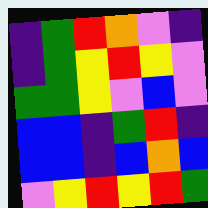[["indigo", "green", "red", "orange", "violet", "indigo"], ["indigo", "green", "yellow", "red", "yellow", "violet"], ["green", "green", "yellow", "violet", "blue", "violet"], ["blue", "blue", "indigo", "green", "red", "indigo"], ["blue", "blue", "indigo", "blue", "orange", "blue"], ["violet", "yellow", "red", "yellow", "red", "green"]]